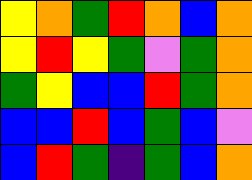[["yellow", "orange", "green", "red", "orange", "blue", "orange"], ["yellow", "red", "yellow", "green", "violet", "green", "orange"], ["green", "yellow", "blue", "blue", "red", "green", "orange"], ["blue", "blue", "red", "blue", "green", "blue", "violet"], ["blue", "red", "green", "indigo", "green", "blue", "orange"]]